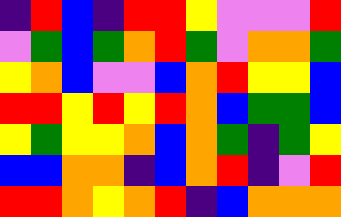[["indigo", "red", "blue", "indigo", "red", "red", "yellow", "violet", "violet", "violet", "red"], ["violet", "green", "blue", "green", "orange", "red", "green", "violet", "orange", "orange", "green"], ["yellow", "orange", "blue", "violet", "violet", "blue", "orange", "red", "yellow", "yellow", "blue"], ["red", "red", "yellow", "red", "yellow", "red", "orange", "blue", "green", "green", "blue"], ["yellow", "green", "yellow", "yellow", "orange", "blue", "orange", "green", "indigo", "green", "yellow"], ["blue", "blue", "orange", "orange", "indigo", "blue", "orange", "red", "indigo", "violet", "red"], ["red", "red", "orange", "yellow", "orange", "red", "indigo", "blue", "orange", "orange", "orange"]]